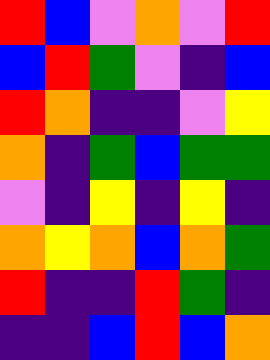[["red", "blue", "violet", "orange", "violet", "red"], ["blue", "red", "green", "violet", "indigo", "blue"], ["red", "orange", "indigo", "indigo", "violet", "yellow"], ["orange", "indigo", "green", "blue", "green", "green"], ["violet", "indigo", "yellow", "indigo", "yellow", "indigo"], ["orange", "yellow", "orange", "blue", "orange", "green"], ["red", "indigo", "indigo", "red", "green", "indigo"], ["indigo", "indigo", "blue", "red", "blue", "orange"]]